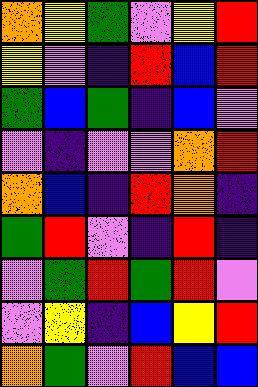[["orange", "yellow", "green", "violet", "yellow", "red"], ["yellow", "violet", "indigo", "red", "blue", "red"], ["green", "blue", "green", "indigo", "blue", "violet"], ["violet", "indigo", "violet", "violet", "orange", "red"], ["orange", "blue", "indigo", "red", "orange", "indigo"], ["green", "red", "violet", "indigo", "red", "indigo"], ["violet", "green", "red", "green", "red", "violet"], ["violet", "yellow", "indigo", "blue", "yellow", "red"], ["orange", "green", "violet", "red", "blue", "blue"]]